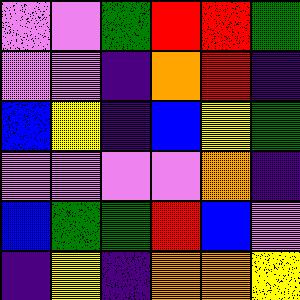[["violet", "violet", "green", "red", "red", "green"], ["violet", "violet", "indigo", "orange", "red", "indigo"], ["blue", "yellow", "indigo", "blue", "yellow", "green"], ["violet", "violet", "violet", "violet", "orange", "indigo"], ["blue", "green", "green", "red", "blue", "violet"], ["indigo", "yellow", "indigo", "orange", "orange", "yellow"]]